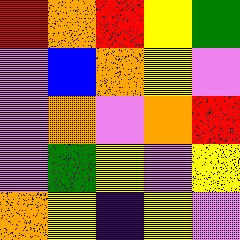[["red", "orange", "red", "yellow", "green"], ["violet", "blue", "orange", "yellow", "violet"], ["violet", "orange", "violet", "orange", "red"], ["violet", "green", "yellow", "violet", "yellow"], ["orange", "yellow", "indigo", "yellow", "violet"]]